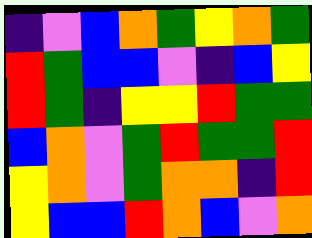[["indigo", "violet", "blue", "orange", "green", "yellow", "orange", "green"], ["red", "green", "blue", "blue", "violet", "indigo", "blue", "yellow"], ["red", "green", "indigo", "yellow", "yellow", "red", "green", "green"], ["blue", "orange", "violet", "green", "red", "green", "green", "red"], ["yellow", "orange", "violet", "green", "orange", "orange", "indigo", "red"], ["yellow", "blue", "blue", "red", "orange", "blue", "violet", "orange"]]